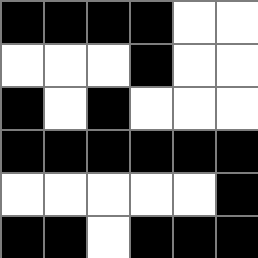[["black", "black", "black", "black", "white", "white"], ["white", "white", "white", "black", "white", "white"], ["black", "white", "black", "white", "white", "white"], ["black", "black", "black", "black", "black", "black"], ["white", "white", "white", "white", "white", "black"], ["black", "black", "white", "black", "black", "black"]]